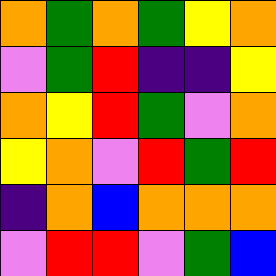[["orange", "green", "orange", "green", "yellow", "orange"], ["violet", "green", "red", "indigo", "indigo", "yellow"], ["orange", "yellow", "red", "green", "violet", "orange"], ["yellow", "orange", "violet", "red", "green", "red"], ["indigo", "orange", "blue", "orange", "orange", "orange"], ["violet", "red", "red", "violet", "green", "blue"]]